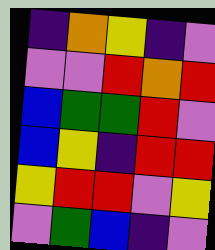[["indigo", "orange", "yellow", "indigo", "violet"], ["violet", "violet", "red", "orange", "red"], ["blue", "green", "green", "red", "violet"], ["blue", "yellow", "indigo", "red", "red"], ["yellow", "red", "red", "violet", "yellow"], ["violet", "green", "blue", "indigo", "violet"]]